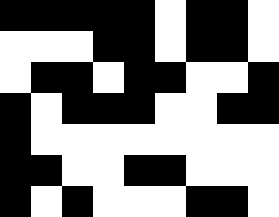[["black", "black", "black", "black", "black", "white", "black", "black", "white"], ["white", "white", "white", "black", "black", "white", "black", "black", "white"], ["white", "black", "black", "white", "black", "black", "white", "white", "black"], ["black", "white", "black", "black", "black", "white", "white", "black", "black"], ["black", "white", "white", "white", "white", "white", "white", "white", "white"], ["black", "black", "white", "white", "black", "black", "white", "white", "white"], ["black", "white", "black", "white", "white", "white", "black", "black", "white"]]